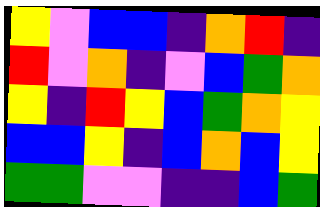[["yellow", "violet", "blue", "blue", "indigo", "orange", "red", "indigo"], ["red", "violet", "orange", "indigo", "violet", "blue", "green", "orange"], ["yellow", "indigo", "red", "yellow", "blue", "green", "orange", "yellow"], ["blue", "blue", "yellow", "indigo", "blue", "orange", "blue", "yellow"], ["green", "green", "violet", "violet", "indigo", "indigo", "blue", "green"]]